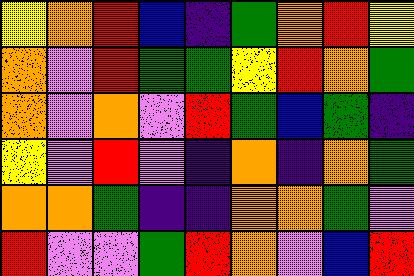[["yellow", "orange", "red", "blue", "indigo", "green", "orange", "red", "yellow"], ["orange", "violet", "red", "green", "green", "yellow", "red", "orange", "green"], ["orange", "violet", "orange", "violet", "red", "green", "blue", "green", "indigo"], ["yellow", "violet", "red", "violet", "indigo", "orange", "indigo", "orange", "green"], ["orange", "orange", "green", "indigo", "indigo", "orange", "orange", "green", "violet"], ["red", "violet", "violet", "green", "red", "orange", "violet", "blue", "red"]]